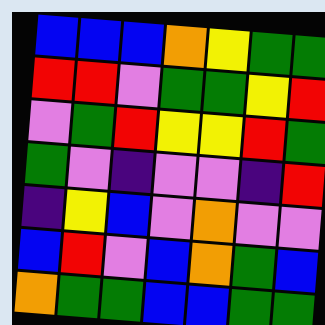[["blue", "blue", "blue", "orange", "yellow", "green", "green"], ["red", "red", "violet", "green", "green", "yellow", "red"], ["violet", "green", "red", "yellow", "yellow", "red", "green"], ["green", "violet", "indigo", "violet", "violet", "indigo", "red"], ["indigo", "yellow", "blue", "violet", "orange", "violet", "violet"], ["blue", "red", "violet", "blue", "orange", "green", "blue"], ["orange", "green", "green", "blue", "blue", "green", "green"]]